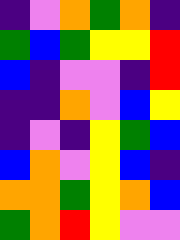[["indigo", "violet", "orange", "green", "orange", "indigo"], ["green", "blue", "green", "yellow", "yellow", "red"], ["blue", "indigo", "violet", "violet", "indigo", "red"], ["indigo", "indigo", "orange", "violet", "blue", "yellow"], ["indigo", "violet", "indigo", "yellow", "green", "blue"], ["blue", "orange", "violet", "yellow", "blue", "indigo"], ["orange", "orange", "green", "yellow", "orange", "blue"], ["green", "orange", "red", "yellow", "violet", "violet"]]